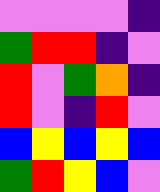[["violet", "violet", "violet", "violet", "indigo"], ["green", "red", "red", "indigo", "violet"], ["red", "violet", "green", "orange", "indigo"], ["red", "violet", "indigo", "red", "violet"], ["blue", "yellow", "blue", "yellow", "blue"], ["green", "red", "yellow", "blue", "violet"]]